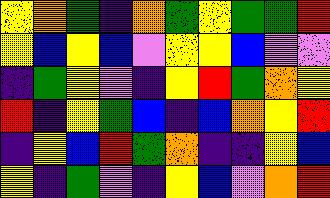[["yellow", "orange", "green", "indigo", "orange", "green", "yellow", "green", "green", "red"], ["yellow", "blue", "yellow", "blue", "violet", "yellow", "yellow", "blue", "violet", "violet"], ["indigo", "green", "yellow", "violet", "indigo", "yellow", "red", "green", "orange", "yellow"], ["red", "indigo", "yellow", "green", "blue", "indigo", "blue", "orange", "yellow", "red"], ["indigo", "yellow", "blue", "red", "green", "orange", "indigo", "indigo", "yellow", "blue"], ["yellow", "indigo", "green", "violet", "indigo", "yellow", "blue", "violet", "orange", "red"]]